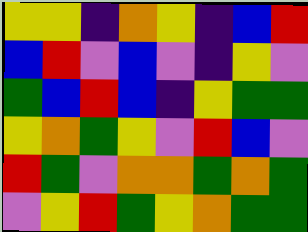[["yellow", "yellow", "indigo", "orange", "yellow", "indigo", "blue", "red"], ["blue", "red", "violet", "blue", "violet", "indigo", "yellow", "violet"], ["green", "blue", "red", "blue", "indigo", "yellow", "green", "green"], ["yellow", "orange", "green", "yellow", "violet", "red", "blue", "violet"], ["red", "green", "violet", "orange", "orange", "green", "orange", "green"], ["violet", "yellow", "red", "green", "yellow", "orange", "green", "green"]]